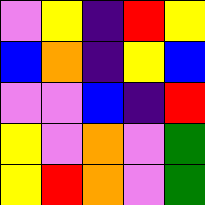[["violet", "yellow", "indigo", "red", "yellow"], ["blue", "orange", "indigo", "yellow", "blue"], ["violet", "violet", "blue", "indigo", "red"], ["yellow", "violet", "orange", "violet", "green"], ["yellow", "red", "orange", "violet", "green"]]